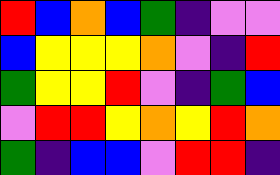[["red", "blue", "orange", "blue", "green", "indigo", "violet", "violet"], ["blue", "yellow", "yellow", "yellow", "orange", "violet", "indigo", "red"], ["green", "yellow", "yellow", "red", "violet", "indigo", "green", "blue"], ["violet", "red", "red", "yellow", "orange", "yellow", "red", "orange"], ["green", "indigo", "blue", "blue", "violet", "red", "red", "indigo"]]